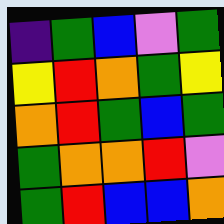[["indigo", "green", "blue", "violet", "green"], ["yellow", "red", "orange", "green", "yellow"], ["orange", "red", "green", "blue", "green"], ["green", "orange", "orange", "red", "violet"], ["green", "red", "blue", "blue", "orange"]]